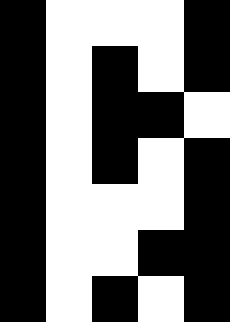[["black", "white", "white", "white", "black"], ["black", "white", "black", "white", "black"], ["black", "white", "black", "black", "white"], ["black", "white", "black", "white", "black"], ["black", "white", "white", "white", "black"], ["black", "white", "white", "black", "black"], ["black", "white", "black", "white", "black"]]